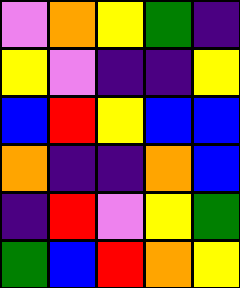[["violet", "orange", "yellow", "green", "indigo"], ["yellow", "violet", "indigo", "indigo", "yellow"], ["blue", "red", "yellow", "blue", "blue"], ["orange", "indigo", "indigo", "orange", "blue"], ["indigo", "red", "violet", "yellow", "green"], ["green", "blue", "red", "orange", "yellow"]]